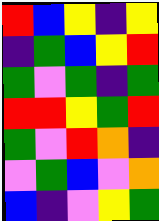[["red", "blue", "yellow", "indigo", "yellow"], ["indigo", "green", "blue", "yellow", "red"], ["green", "violet", "green", "indigo", "green"], ["red", "red", "yellow", "green", "red"], ["green", "violet", "red", "orange", "indigo"], ["violet", "green", "blue", "violet", "orange"], ["blue", "indigo", "violet", "yellow", "green"]]